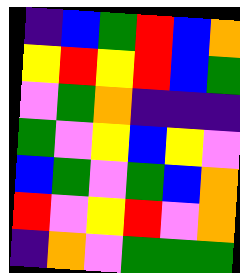[["indigo", "blue", "green", "red", "blue", "orange"], ["yellow", "red", "yellow", "red", "blue", "green"], ["violet", "green", "orange", "indigo", "indigo", "indigo"], ["green", "violet", "yellow", "blue", "yellow", "violet"], ["blue", "green", "violet", "green", "blue", "orange"], ["red", "violet", "yellow", "red", "violet", "orange"], ["indigo", "orange", "violet", "green", "green", "green"]]